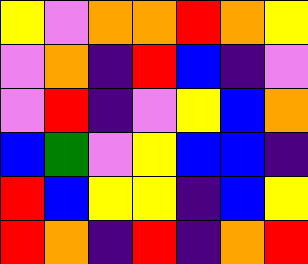[["yellow", "violet", "orange", "orange", "red", "orange", "yellow"], ["violet", "orange", "indigo", "red", "blue", "indigo", "violet"], ["violet", "red", "indigo", "violet", "yellow", "blue", "orange"], ["blue", "green", "violet", "yellow", "blue", "blue", "indigo"], ["red", "blue", "yellow", "yellow", "indigo", "blue", "yellow"], ["red", "orange", "indigo", "red", "indigo", "orange", "red"]]